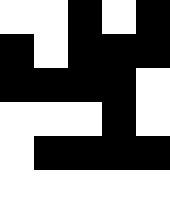[["white", "white", "black", "white", "black"], ["black", "white", "black", "black", "black"], ["black", "black", "black", "black", "white"], ["white", "white", "white", "black", "white"], ["white", "black", "black", "black", "black"], ["white", "white", "white", "white", "white"]]